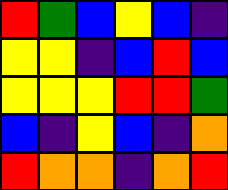[["red", "green", "blue", "yellow", "blue", "indigo"], ["yellow", "yellow", "indigo", "blue", "red", "blue"], ["yellow", "yellow", "yellow", "red", "red", "green"], ["blue", "indigo", "yellow", "blue", "indigo", "orange"], ["red", "orange", "orange", "indigo", "orange", "red"]]